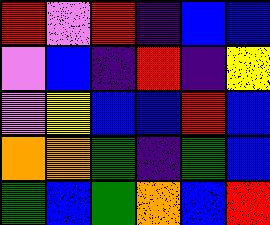[["red", "violet", "red", "indigo", "blue", "blue"], ["violet", "blue", "indigo", "red", "indigo", "yellow"], ["violet", "yellow", "blue", "blue", "red", "blue"], ["orange", "orange", "green", "indigo", "green", "blue"], ["green", "blue", "green", "orange", "blue", "red"]]